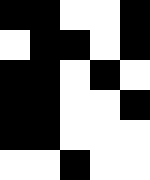[["black", "black", "white", "white", "black"], ["white", "black", "black", "white", "black"], ["black", "black", "white", "black", "white"], ["black", "black", "white", "white", "black"], ["black", "black", "white", "white", "white"], ["white", "white", "black", "white", "white"]]